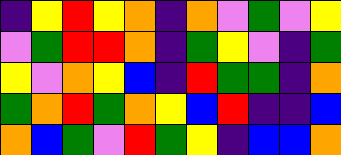[["indigo", "yellow", "red", "yellow", "orange", "indigo", "orange", "violet", "green", "violet", "yellow"], ["violet", "green", "red", "red", "orange", "indigo", "green", "yellow", "violet", "indigo", "green"], ["yellow", "violet", "orange", "yellow", "blue", "indigo", "red", "green", "green", "indigo", "orange"], ["green", "orange", "red", "green", "orange", "yellow", "blue", "red", "indigo", "indigo", "blue"], ["orange", "blue", "green", "violet", "red", "green", "yellow", "indigo", "blue", "blue", "orange"]]